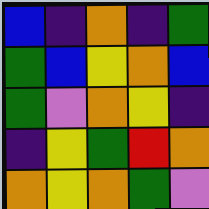[["blue", "indigo", "orange", "indigo", "green"], ["green", "blue", "yellow", "orange", "blue"], ["green", "violet", "orange", "yellow", "indigo"], ["indigo", "yellow", "green", "red", "orange"], ["orange", "yellow", "orange", "green", "violet"]]